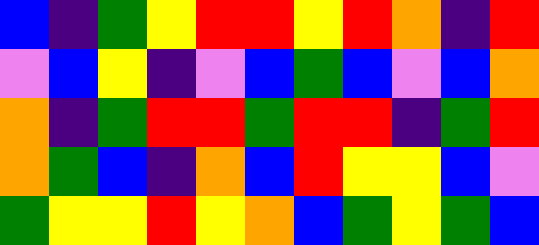[["blue", "indigo", "green", "yellow", "red", "red", "yellow", "red", "orange", "indigo", "red"], ["violet", "blue", "yellow", "indigo", "violet", "blue", "green", "blue", "violet", "blue", "orange"], ["orange", "indigo", "green", "red", "red", "green", "red", "red", "indigo", "green", "red"], ["orange", "green", "blue", "indigo", "orange", "blue", "red", "yellow", "yellow", "blue", "violet"], ["green", "yellow", "yellow", "red", "yellow", "orange", "blue", "green", "yellow", "green", "blue"]]